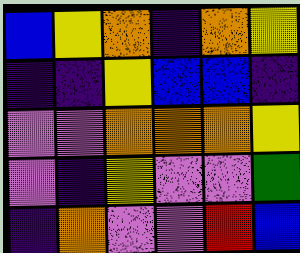[["blue", "yellow", "orange", "indigo", "orange", "yellow"], ["indigo", "indigo", "yellow", "blue", "blue", "indigo"], ["violet", "violet", "orange", "orange", "orange", "yellow"], ["violet", "indigo", "yellow", "violet", "violet", "green"], ["indigo", "orange", "violet", "violet", "red", "blue"]]